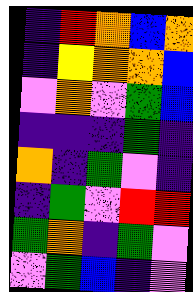[["indigo", "red", "orange", "blue", "orange"], ["indigo", "yellow", "orange", "orange", "blue"], ["violet", "orange", "violet", "green", "blue"], ["indigo", "indigo", "indigo", "green", "indigo"], ["orange", "indigo", "green", "violet", "indigo"], ["indigo", "green", "violet", "red", "red"], ["green", "orange", "indigo", "green", "violet"], ["violet", "green", "blue", "indigo", "violet"]]